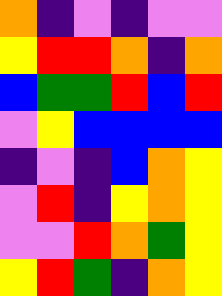[["orange", "indigo", "violet", "indigo", "violet", "violet"], ["yellow", "red", "red", "orange", "indigo", "orange"], ["blue", "green", "green", "red", "blue", "red"], ["violet", "yellow", "blue", "blue", "blue", "blue"], ["indigo", "violet", "indigo", "blue", "orange", "yellow"], ["violet", "red", "indigo", "yellow", "orange", "yellow"], ["violet", "violet", "red", "orange", "green", "yellow"], ["yellow", "red", "green", "indigo", "orange", "yellow"]]